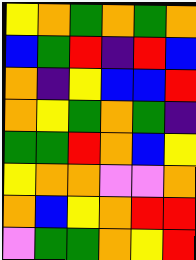[["yellow", "orange", "green", "orange", "green", "orange"], ["blue", "green", "red", "indigo", "red", "blue"], ["orange", "indigo", "yellow", "blue", "blue", "red"], ["orange", "yellow", "green", "orange", "green", "indigo"], ["green", "green", "red", "orange", "blue", "yellow"], ["yellow", "orange", "orange", "violet", "violet", "orange"], ["orange", "blue", "yellow", "orange", "red", "red"], ["violet", "green", "green", "orange", "yellow", "red"]]